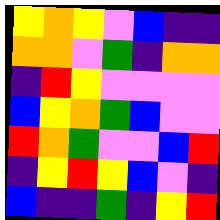[["yellow", "orange", "yellow", "violet", "blue", "indigo", "indigo"], ["orange", "orange", "violet", "green", "indigo", "orange", "orange"], ["indigo", "red", "yellow", "violet", "violet", "violet", "violet"], ["blue", "yellow", "orange", "green", "blue", "violet", "violet"], ["red", "orange", "green", "violet", "violet", "blue", "red"], ["indigo", "yellow", "red", "yellow", "blue", "violet", "indigo"], ["blue", "indigo", "indigo", "green", "indigo", "yellow", "red"]]